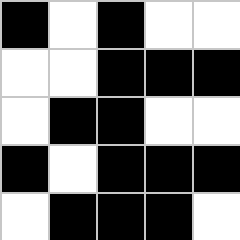[["black", "white", "black", "white", "white"], ["white", "white", "black", "black", "black"], ["white", "black", "black", "white", "white"], ["black", "white", "black", "black", "black"], ["white", "black", "black", "black", "white"]]